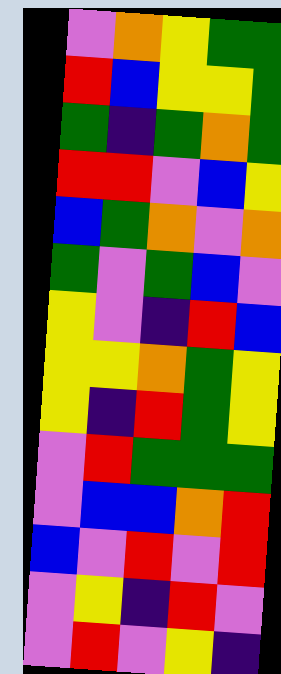[["violet", "orange", "yellow", "green", "green"], ["red", "blue", "yellow", "yellow", "green"], ["green", "indigo", "green", "orange", "green"], ["red", "red", "violet", "blue", "yellow"], ["blue", "green", "orange", "violet", "orange"], ["green", "violet", "green", "blue", "violet"], ["yellow", "violet", "indigo", "red", "blue"], ["yellow", "yellow", "orange", "green", "yellow"], ["yellow", "indigo", "red", "green", "yellow"], ["violet", "red", "green", "green", "green"], ["violet", "blue", "blue", "orange", "red"], ["blue", "violet", "red", "violet", "red"], ["violet", "yellow", "indigo", "red", "violet"], ["violet", "red", "violet", "yellow", "indigo"]]